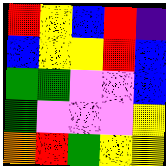[["red", "yellow", "blue", "red", "indigo"], ["blue", "yellow", "yellow", "red", "blue"], ["green", "green", "violet", "violet", "blue"], ["green", "violet", "violet", "violet", "yellow"], ["orange", "red", "green", "yellow", "yellow"]]